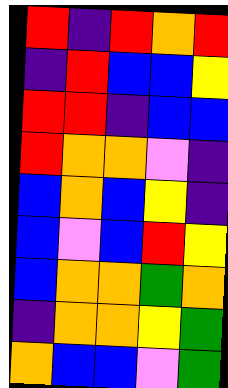[["red", "indigo", "red", "orange", "red"], ["indigo", "red", "blue", "blue", "yellow"], ["red", "red", "indigo", "blue", "blue"], ["red", "orange", "orange", "violet", "indigo"], ["blue", "orange", "blue", "yellow", "indigo"], ["blue", "violet", "blue", "red", "yellow"], ["blue", "orange", "orange", "green", "orange"], ["indigo", "orange", "orange", "yellow", "green"], ["orange", "blue", "blue", "violet", "green"]]